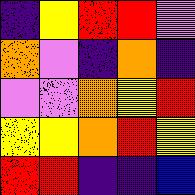[["indigo", "yellow", "red", "red", "violet"], ["orange", "violet", "indigo", "orange", "indigo"], ["violet", "violet", "orange", "yellow", "red"], ["yellow", "yellow", "orange", "red", "yellow"], ["red", "red", "indigo", "indigo", "blue"]]